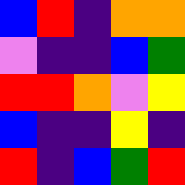[["blue", "red", "indigo", "orange", "orange"], ["violet", "indigo", "indigo", "blue", "green"], ["red", "red", "orange", "violet", "yellow"], ["blue", "indigo", "indigo", "yellow", "indigo"], ["red", "indigo", "blue", "green", "red"]]